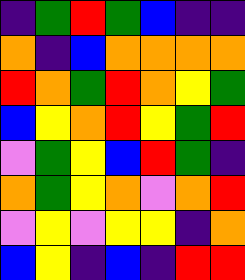[["indigo", "green", "red", "green", "blue", "indigo", "indigo"], ["orange", "indigo", "blue", "orange", "orange", "orange", "orange"], ["red", "orange", "green", "red", "orange", "yellow", "green"], ["blue", "yellow", "orange", "red", "yellow", "green", "red"], ["violet", "green", "yellow", "blue", "red", "green", "indigo"], ["orange", "green", "yellow", "orange", "violet", "orange", "red"], ["violet", "yellow", "violet", "yellow", "yellow", "indigo", "orange"], ["blue", "yellow", "indigo", "blue", "indigo", "red", "red"]]